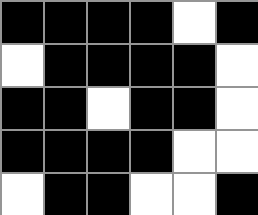[["black", "black", "black", "black", "white", "black"], ["white", "black", "black", "black", "black", "white"], ["black", "black", "white", "black", "black", "white"], ["black", "black", "black", "black", "white", "white"], ["white", "black", "black", "white", "white", "black"]]